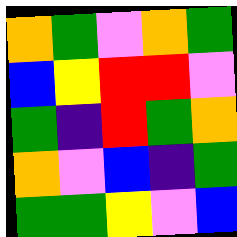[["orange", "green", "violet", "orange", "green"], ["blue", "yellow", "red", "red", "violet"], ["green", "indigo", "red", "green", "orange"], ["orange", "violet", "blue", "indigo", "green"], ["green", "green", "yellow", "violet", "blue"]]